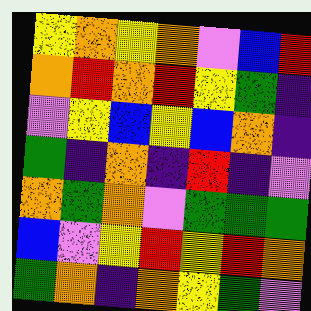[["yellow", "orange", "yellow", "orange", "violet", "blue", "red"], ["orange", "red", "orange", "red", "yellow", "green", "indigo"], ["violet", "yellow", "blue", "yellow", "blue", "orange", "indigo"], ["green", "indigo", "orange", "indigo", "red", "indigo", "violet"], ["orange", "green", "orange", "violet", "green", "green", "green"], ["blue", "violet", "yellow", "red", "yellow", "red", "orange"], ["green", "orange", "indigo", "orange", "yellow", "green", "violet"]]